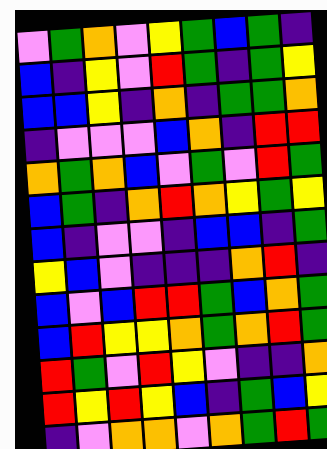[["violet", "green", "orange", "violet", "yellow", "green", "blue", "green", "indigo"], ["blue", "indigo", "yellow", "violet", "red", "green", "indigo", "green", "yellow"], ["blue", "blue", "yellow", "indigo", "orange", "indigo", "green", "green", "orange"], ["indigo", "violet", "violet", "violet", "blue", "orange", "indigo", "red", "red"], ["orange", "green", "orange", "blue", "violet", "green", "violet", "red", "green"], ["blue", "green", "indigo", "orange", "red", "orange", "yellow", "green", "yellow"], ["blue", "indigo", "violet", "violet", "indigo", "blue", "blue", "indigo", "green"], ["yellow", "blue", "violet", "indigo", "indigo", "indigo", "orange", "red", "indigo"], ["blue", "violet", "blue", "red", "red", "green", "blue", "orange", "green"], ["blue", "red", "yellow", "yellow", "orange", "green", "orange", "red", "green"], ["red", "green", "violet", "red", "yellow", "violet", "indigo", "indigo", "orange"], ["red", "yellow", "red", "yellow", "blue", "indigo", "green", "blue", "yellow"], ["indigo", "violet", "orange", "orange", "violet", "orange", "green", "red", "green"]]